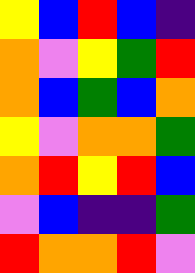[["yellow", "blue", "red", "blue", "indigo"], ["orange", "violet", "yellow", "green", "red"], ["orange", "blue", "green", "blue", "orange"], ["yellow", "violet", "orange", "orange", "green"], ["orange", "red", "yellow", "red", "blue"], ["violet", "blue", "indigo", "indigo", "green"], ["red", "orange", "orange", "red", "violet"]]